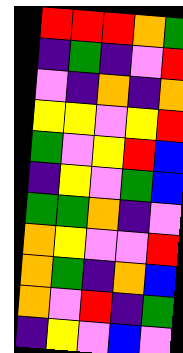[["red", "red", "red", "orange", "green"], ["indigo", "green", "indigo", "violet", "red"], ["violet", "indigo", "orange", "indigo", "orange"], ["yellow", "yellow", "violet", "yellow", "red"], ["green", "violet", "yellow", "red", "blue"], ["indigo", "yellow", "violet", "green", "blue"], ["green", "green", "orange", "indigo", "violet"], ["orange", "yellow", "violet", "violet", "red"], ["orange", "green", "indigo", "orange", "blue"], ["orange", "violet", "red", "indigo", "green"], ["indigo", "yellow", "violet", "blue", "violet"]]